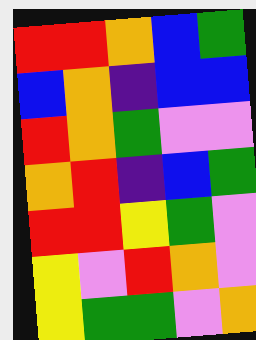[["red", "red", "orange", "blue", "green"], ["blue", "orange", "indigo", "blue", "blue"], ["red", "orange", "green", "violet", "violet"], ["orange", "red", "indigo", "blue", "green"], ["red", "red", "yellow", "green", "violet"], ["yellow", "violet", "red", "orange", "violet"], ["yellow", "green", "green", "violet", "orange"]]